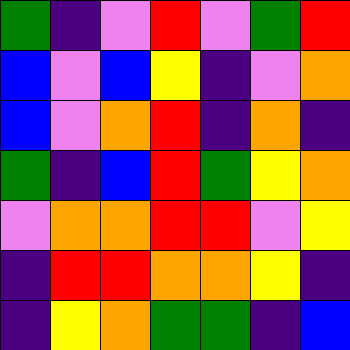[["green", "indigo", "violet", "red", "violet", "green", "red"], ["blue", "violet", "blue", "yellow", "indigo", "violet", "orange"], ["blue", "violet", "orange", "red", "indigo", "orange", "indigo"], ["green", "indigo", "blue", "red", "green", "yellow", "orange"], ["violet", "orange", "orange", "red", "red", "violet", "yellow"], ["indigo", "red", "red", "orange", "orange", "yellow", "indigo"], ["indigo", "yellow", "orange", "green", "green", "indigo", "blue"]]